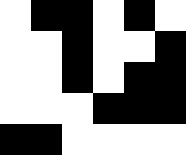[["white", "black", "black", "white", "black", "white"], ["white", "white", "black", "white", "white", "black"], ["white", "white", "black", "white", "black", "black"], ["white", "white", "white", "black", "black", "black"], ["black", "black", "white", "white", "white", "white"]]